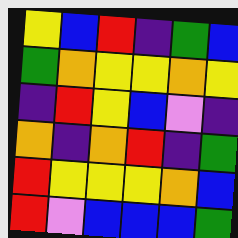[["yellow", "blue", "red", "indigo", "green", "blue"], ["green", "orange", "yellow", "yellow", "orange", "yellow"], ["indigo", "red", "yellow", "blue", "violet", "indigo"], ["orange", "indigo", "orange", "red", "indigo", "green"], ["red", "yellow", "yellow", "yellow", "orange", "blue"], ["red", "violet", "blue", "blue", "blue", "green"]]